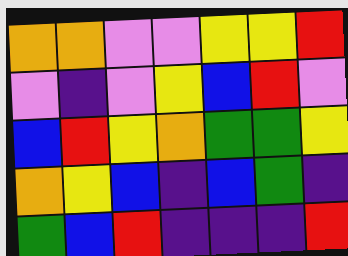[["orange", "orange", "violet", "violet", "yellow", "yellow", "red"], ["violet", "indigo", "violet", "yellow", "blue", "red", "violet"], ["blue", "red", "yellow", "orange", "green", "green", "yellow"], ["orange", "yellow", "blue", "indigo", "blue", "green", "indigo"], ["green", "blue", "red", "indigo", "indigo", "indigo", "red"]]